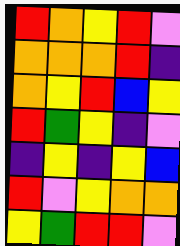[["red", "orange", "yellow", "red", "violet"], ["orange", "orange", "orange", "red", "indigo"], ["orange", "yellow", "red", "blue", "yellow"], ["red", "green", "yellow", "indigo", "violet"], ["indigo", "yellow", "indigo", "yellow", "blue"], ["red", "violet", "yellow", "orange", "orange"], ["yellow", "green", "red", "red", "violet"]]